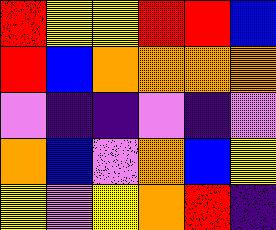[["red", "yellow", "yellow", "red", "red", "blue"], ["red", "blue", "orange", "orange", "orange", "orange"], ["violet", "indigo", "indigo", "violet", "indigo", "violet"], ["orange", "blue", "violet", "orange", "blue", "yellow"], ["yellow", "violet", "yellow", "orange", "red", "indigo"]]